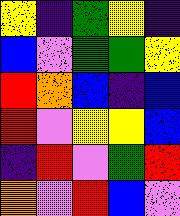[["yellow", "indigo", "green", "yellow", "indigo"], ["blue", "violet", "green", "green", "yellow"], ["red", "orange", "blue", "indigo", "blue"], ["red", "violet", "yellow", "yellow", "blue"], ["indigo", "red", "violet", "green", "red"], ["orange", "violet", "red", "blue", "violet"]]